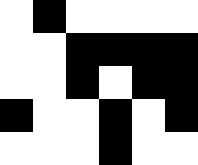[["white", "black", "white", "white", "white", "white"], ["white", "white", "black", "black", "black", "black"], ["white", "white", "black", "white", "black", "black"], ["black", "white", "white", "black", "white", "black"], ["white", "white", "white", "black", "white", "white"]]